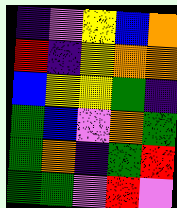[["indigo", "violet", "yellow", "blue", "orange"], ["red", "indigo", "yellow", "orange", "orange"], ["blue", "yellow", "yellow", "green", "indigo"], ["green", "blue", "violet", "orange", "green"], ["green", "orange", "indigo", "green", "red"], ["green", "green", "violet", "red", "violet"]]